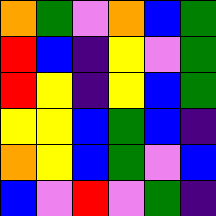[["orange", "green", "violet", "orange", "blue", "green"], ["red", "blue", "indigo", "yellow", "violet", "green"], ["red", "yellow", "indigo", "yellow", "blue", "green"], ["yellow", "yellow", "blue", "green", "blue", "indigo"], ["orange", "yellow", "blue", "green", "violet", "blue"], ["blue", "violet", "red", "violet", "green", "indigo"]]